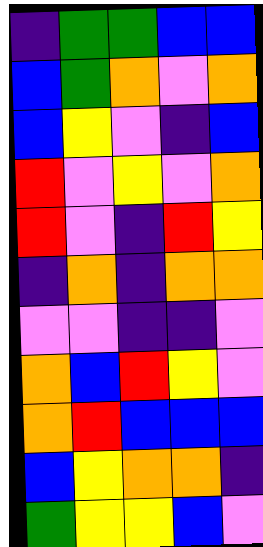[["indigo", "green", "green", "blue", "blue"], ["blue", "green", "orange", "violet", "orange"], ["blue", "yellow", "violet", "indigo", "blue"], ["red", "violet", "yellow", "violet", "orange"], ["red", "violet", "indigo", "red", "yellow"], ["indigo", "orange", "indigo", "orange", "orange"], ["violet", "violet", "indigo", "indigo", "violet"], ["orange", "blue", "red", "yellow", "violet"], ["orange", "red", "blue", "blue", "blue"], ["blue", "yellow", "orange", "orange", "indigo"], ["green", "yellow", "yellow", "blue", "violet"]]